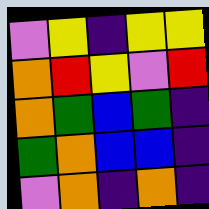[["violet", "yellow", "indigo", "yellow", "yellow"], ["orange", "red", "yellow", "violet", "red"], ["orange", "green", "blue", "green", "indigo"], ["green", "orange", "blue", "blue", "indigo"], ["violet", "orange", "indigo", "orange", "indigo"]]